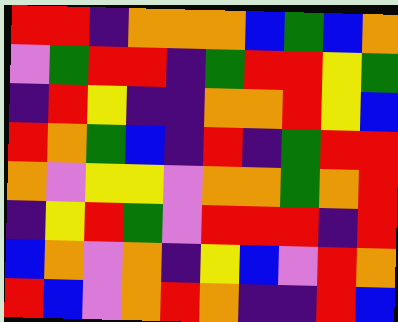[["red", "red", "indigo", "orange", "orange", "orange", "blue", "green", "blue", "orange"], ["violet", "green", "red", "red", "indigo", "green", "red", "red", "yellow", "green"], ["indigo", "red", "yellow", "indigo", "indigo", "orange", "orange", "red", "yellow", "blue"], ["red", "orange", "green", "blue", "indigo", "red", "indigo", "green", "red", "red"], ["orange", "violet", "yellow", "yellow", "violet", "orange", "orange", "green", "orange", "red"], ["indigo", "yellow", "red", "green", "violet", "red", "red", "red", "indigo", "red"], ["blue", "orange", "violet", "orange", "indigo", "yellow", "blue", "violet", "red", "orange"], ["red", "blue", "violet", "orange", "red", "orange", "indigo", "indigo", "red", "blue"]]